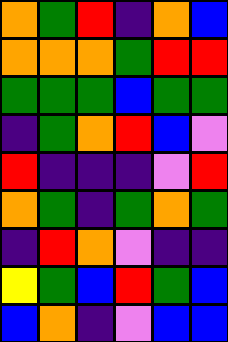[["orange", "green", "red", "indigo", "orange", "blue"], ["orange", "orange", "orange", "green", "red", "red"], ["green", "green", "green", "blue", "green", "green"], ["indigo", "green", "orange", "red", "blue", "violet"], ["red", "indigo", "indigo", "indigo", "violet", "red"], ["orange", "green", "indigo", "green", "orange", "green"], ["indigo", "red", "orange", "violet", "indigo", "indigo"], ["yellow", "green", "blue", "red", "green", "blue"], ["blue", "orange", "indigo", "violet", "blue", "blue"]]